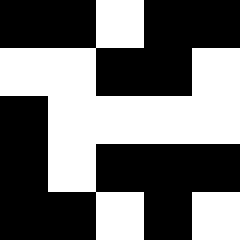[["black", "black", "white", "black", "black"], ["white", "white", "black", "black", "white"], ["black", "white", "white", "white", "white"], ["black", "white", "black", "black", "black"], ["black", "black", "white", "black", "white"]]